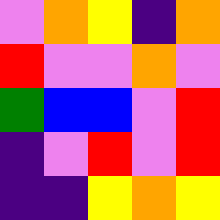[["violet", "orange", "yellow", "indigo", "orange"], ["red", "violet", "violet", "orange", "violet"], ["green", "blue", "blue", "violet", "red"], ["indigo", "violet", "red", "violet", "red"], ["indigo", "indigo", "yellow", "orange", "yellow"]]